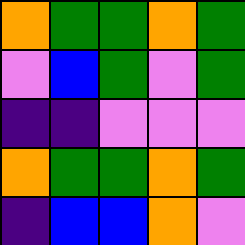[["orange", "green", "green", "orange", "green"], ["violet", "blue", "green", "violet", "green"], ["indigo", "indigo", "violet", "violet", "violet"], ["orange", "green", "green", "orange", "green"], ["indigo", "blue", "blue", "orange", "violet"]]